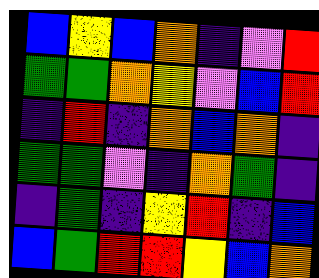[["blue", "yellow", "blue", "orange", "indigo", "violet", "red"], ["green", "green", "orange", "yellow", "violet", "blue", "red"], ["indigo", "red", "indigo", "orange", "blue", "orange", "indigo"], ["green", "green", "violet", "indigo", "orange", "green", "indigo"], ["indigo", "green", "indigo", "yellow", "red", "indigo", "blue"], ["blue", "green", "red", "red", "yellow", "blue", "orange"]]